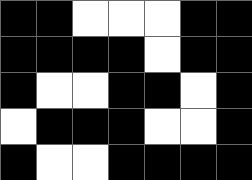[["black", "black", "white", "white", "white", "black", "black"], ["black", "black", "black", "black", "white", "black", "black"], ["black", "white", "white", "black", "black", "white", "black"], ["white", "black", "black", "black", "white", "white", "black"], ["black", "white", "white", "black", "black", "black", "black"]]